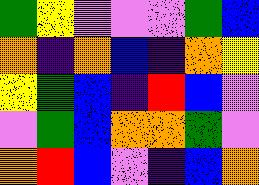[["green", "yellow", "violet", "violet", "violet", "green", "blue"], ["orange", "indigo", "orange", "blue", "indigo", "orange", "yellow"], ["yellow", "green", "blue", "indigo", "red", "blue", "violet"], ["violet", "green", "blue", "orange", "orange", "green", "violet"], ["orange", "red", "blue", "violet", "indigo", "blue", "orange"]]